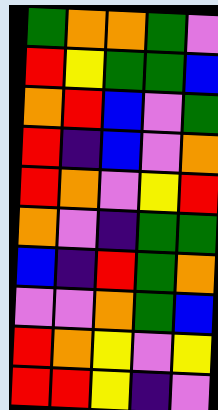[["green", "orange", "orange", "green", "violet"], ["red", "yellow", "green", "green", "blue"], ["orange", "red", "blue", "violet", "green"], ["red", "indigo", "blue", "violet", "orange"], ["red", "orange", "violet", "yellow", "red"], ["orange", "violet", "indigo", "green", "green"], ["blue", "indigo", "red", "green", "orange"], ["violet", "violet", "orange", "green", "blue"], ["red", "orange", "yellow", "violet", "yellow"], ["red", "red", "yellow", "indigo", "violet"]]